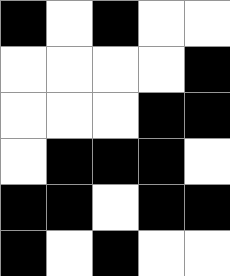[["black", "white", "black", "white", "white"], ["white", "white", "white", "white", "black"], ["white", "white", "white", "black", "black"], ["white", "black", "black", "black", "white"], ["black", "black", "white", "black", "black"], ["black", "white", "black", "white", "white"]]